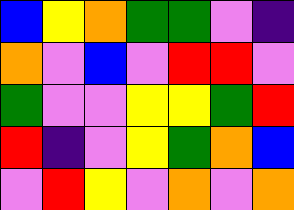[["blue", "yellow", "orange", "green", "green", "violet", "indigo"], ["orange", "violet", "blue", "violet", "red", "red", "violet"], ["green", "violet", "violet", "yellow", "yellow", "green", "red"], ["red", "indigo", "violet", "yellow", "green", "orange", "blue"], ["violet", "red", "yellow", "violet", "orange", "violet", "orange"]]